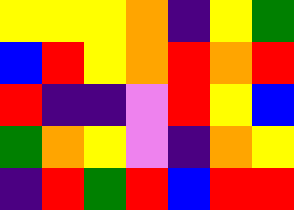[["yellow", "yellow", "yellow", "orange", "indigo", "yellow", "green"], ["blue", "red", "yellow", "orange", "red", "orange", "red"], ["red", "indigo", "indigo", "violet", "red", "yellow", "blue"], ["green", "orange", "yellow", "violet", "indigo", "orange", "yellow"], ["indigo", "red", "green", "red", "blue", "red", "red"]]